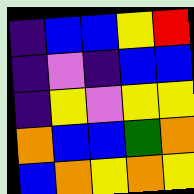[["indigo", "blue", "blue", "yellow", "red"], ["indigo", "violet", "indigo", "blue", "blue"], ["indigo", "yellow", "violet", "yellow", "yellow"], ["orange", "blue", "blue", "green", "orange"], ["blue", "orange", "yellow", "orange", "yellow"]]